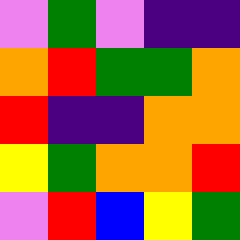[["violet", "green", "violet", "indigo", "indigo"], ["orange", "red", "green", "green", "orange"], ["red", "indigo", "indigo", "orange", "orange"], ["yellow", "green", "orange", "orange", "red"], ["violet", "red", "blue", "yellow", "green"]]